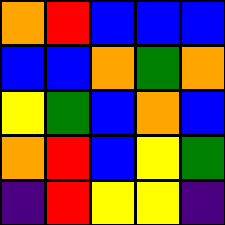[["orange", "red", "blue", "blue", "blue"], ["blue", "blue", "orange", "green", "orange"], ["yellow", "green", "blue", "orange", "blue"], ["orange", "red", "blue", "yellow", "green"], ["indigo", "red", "yellow", "yellow", "indigo"]]